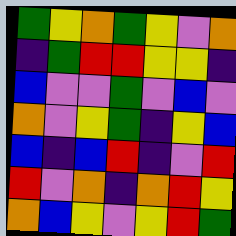[["green", "yellow", "orange", "green", "yellow", "violet", "orange"], ["indigo", "green", "red", "red", "yellow", "yellow", "indigo"], ["blue", "violet", "violet", "green", "violet", "blue", "violet"], ["orange", "violet", "yellow", "green", "indigo", "yellow", "blue"], ["blue", "indigo", "blue", "red", "indigo", "violet", "red"], ["red", "violet", "orange", "indigo", "orange", "red", "yellow"], ["orange", "blue", "yellow", "violet", "yellow", "red", "green"]]